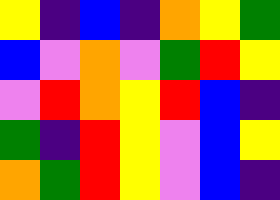[["yellow", "indigo", "blue", "indigo", "orange", "yellow", "green"], ["blue", "violet", "orange", "violet", "green", "red", "yellow"], ["violet", "red", "orange", "yellow", "red", "blue", "indigo"], ["green", "indigo", "red", "yellow", "violet", "blue", "yellow"], ["orange", "green", "red", "yellow", "violet", "blue", "indigo"]]